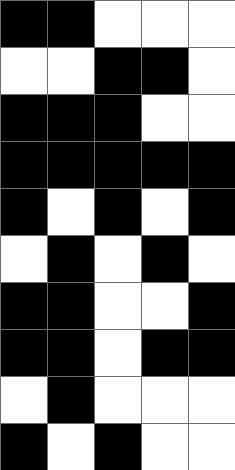[["black", "black", "white", "white", "white"], ["white", "white", "black", "black", "white"], ["black", "black", "black", "white", "white"], ["black", "black", "black", "black", "black"], ["black", "white", "black", "white", "black"], ["white", "black", "white", "black", "white"], ["black", "black", "white", "white", "black"], ["black", "black", "white", "black", "black"], ["white", "black", "white", "white", "white"], ["black", "white", "black", "white", "white"]]